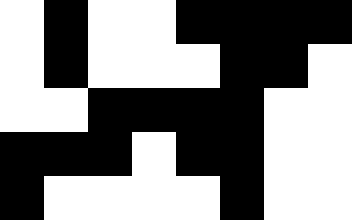[["white", "black", "white", "white", "black", "black", "black", "black"], ["white", "black", "white", "white", "white", "black", "black", "white"], ["white", "white", "black", "black", "black", "black", "white", "white"], ["black", "black", "black", "white", "black", "black", "white", "white"], ["black", "white", "white", "white", "white", "black", "white", "white"]]